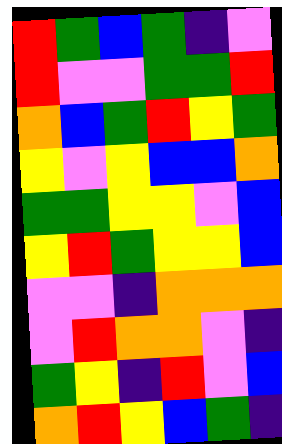[["red", "green", "blue", "green", "indigo", "violet"], ["red", "violet", "violet", "green", "green", "red"], ["orange", "blue", "green", "red", "yellow", "green"], ["yellow", "violet", "yellow", "blue", "blue", "orange"], ["green", "green", "yellow", "yellow", "violet", "blue"], ["yellow", "red", "green", "yellow", "yellow", "blue"], ["violet", "violet", "indigo", "orange", "orange", "orange"], ["violet", "red", "orange", "orange", "violet", "indigo"], ["green", "yellow", "indigo", "red", "violet", "blue"], ["orange", "red", "yellow", "blue", "green", "indigo"]]